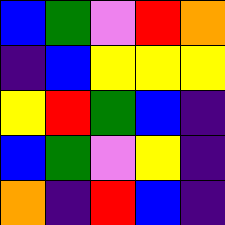[["blue", "green", "violet", "red", "orange"], ["indigo", "blue", "yellow", "yellow", "yellow"], ["yellow", "red", "green", "blue", "indigo"], ["blue", "green", "violet", "yellow", "indigo"], ["orange", "indigo", "red", "blue", "indigo"]]